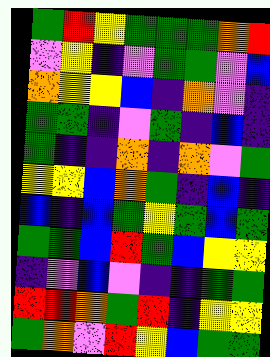[["green", "red", "yellow", "green", "green", "green", "orange", "red"], ["violet", "yellow", "indigo", "violet", "green", "green", "violet", "blue"], ["orange", "yellow", "yellow", "blue", "indigo", "orange", "violet", "indigo"], ["green", "green", "indigo", "violet", "green", "indigo", "blue", "indigo"], ["green", "indigo", "indigo", "orange", "indigo", "orange", "violet", "green"], ["yellow", "yellow", "blue", "orange", "green", "indigo", "blue", "indigo"], ["blue", "indigo", "blue", "green", "yellow", "green", "blue", "green"], ["green", "green", "blue", "red", "green", "blue", "yellow", "yellow"], ["indigo", "violet", "blue", "violet", "indigo", "indigo", "green", "green"], ["red", "red", "orange", "green", "red", "indigo", "yellow", "yellow"], ["green", "orange", "violet", "red", "yellow", "blue", "green", "green"]]